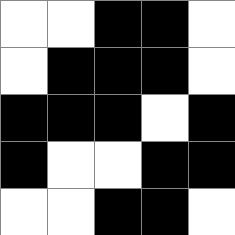[["white", "white", "black", "black", "white"], ["white", "black", "black", "black", "white"], ["black", "black", "black", "white", "black"], ["black", "white", "white", "black", "black"], ["white", "white", "black", "black", "white"]]